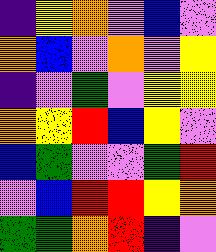[["indigo", "yellow", "orange", "violet", "blue", "violet"], ["orange", "blue", "violet", "orange", "violet", "yellow"], ["indigo", "violet", "green", "violet", "yellow", "yellow"], ["orange", "yellow", "red", "blue", "yellow", "violet"], ["blue", "green", "violet", "violet", "green", "red"], ["violet", "blue", "red", "red", "yellow", "orange"], ["green", "green", "orange", "red", "indigo", "violet"]]